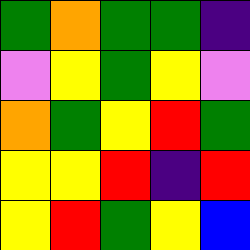[["green", "orange", "green", "green", "indigo"], ["violet", "yellow", "green", "yellow", "violet"], ["orange", "green", "yellow", "red", "green"], ["yellow", "yellow", "red", "indigo", "red"], ["yellow", "red", "green", "yellow", "blue"]]